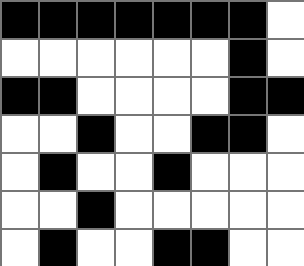[["black", "black", "black", "black", "black", "black", "black", "white"], ["white", "white", "white", "white", "white", "white", "black", "white"], ["black", "black", "white", "white", "white", "white", "black", "black"], ["white", "white", "black", "white", "white", "black", "black", "white"], ["white", "black", "white", "white", "black", "white", "white", "white"], ["white", "white", "black", "white", "white", "white", "white", "white"], ["white", "black", "white", "white", "black", "black", "white", "white"]]